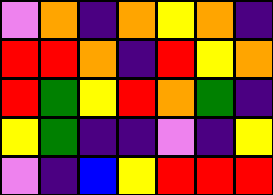[["violet", "orange", "indigo", "orange", "yellow", "orange", "indigo"], ["red", "red", "orange", "indigo", "red", "yellow", "orange"], ["red", "green", "yellow", "red", "orange", "green", "indigo"], ["yellow", "green", "indigo", "indigo", "violet", "indigo", "yellow"], ["violet", "indigo", "blue", "yellow", "red", "red", "red"]]